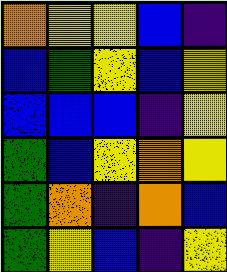[["orange", "yellow", "yellow", "blue", "indigo"], ["blue", "green", "yellow", "blue", "yellow"], ["blue", "blue", "blue", "indigo", "yellow"], ["green", "blue", "yellow", "orange", "yellow"], ["green", "orange", "indigo", "orange", "blue"], ["green", "yellow", "blue", "indigo", "yellow"]]